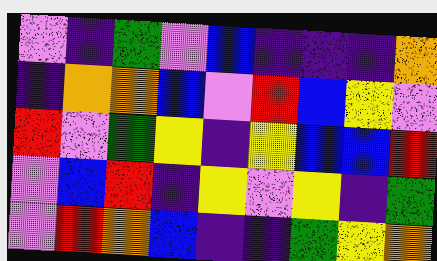[["violet", "indigo", "green", "violet", "blue", "indigo", "indigo", "indigo", "orange"], ["indigo", "orange", "orange", "blue", "violet", "red", "blue", "yellow", "violet"], ["red", "violet", "green", "yellow", "indigo", "yellow", "blue", "blue", "red"], ["violet", "blue", "red", "indigo", "yellow", "violet", "yellow", "indigo", "green"], ["violet", "red", "orange", "blue", "indigo", "indigo", "green", "yellow", "orange"]]